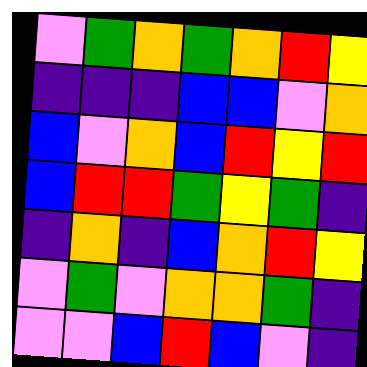[["violet", "green", "orange", "green", "orange", "red", "yellow"], ["indigo", "indigo", "indigo", "blue", "blue", "violet", "orange"], ["blue", "violet", "orange", "blue", "red", "yellow", "red"], ["blue", "red", "red", "green", "yellow", "green", "indigo"], ["indigo", "orange", "indigo", "blue", "orange", "red", "yellow"], ["violet", "green", "violet", "orange", "orange", "green", "indigo"], ["violet", "violet", "blue", "red", "blue", "violet", "indigo"]]